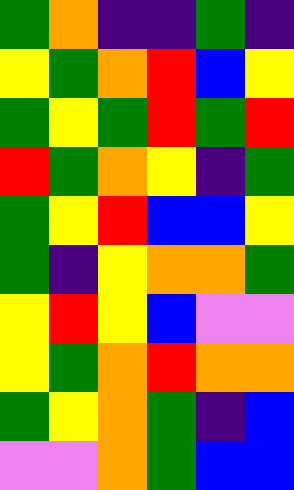[["green", "orange", "indigo", "indigo", "green", "indigo"], ["yellow", "green", "orange", "red", "blue", "yellow"], ["green", "yellow", "green", "red", "green", "red"], ["red", "green", "orange", "yellow", "indigo", "green"], ["green", "yellow", "red", "blue", "blue", "yellow"], ["green", "indigo", "yellow", "orange", "orange", "green"], ["yellow", "red", "yellow", "blue", "violet", "violet"], ["yellow", "green", "orange", "red", "orange", "orange"], ["green", "yellow", "orange", "green", "indigo", "blue"], ["violet", "violet", "orange", "green", "blue", "blue"]]